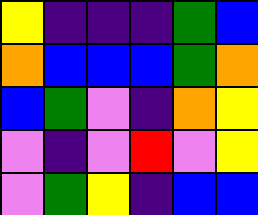[["yellow", "indigo", "indigo", "indigo", "green", "blue"], ["orange", "blue", "blue", "blue", "green", "orange"], ["blue", "green", "violet", "indigo", "orange", "yellow"], ["violet", "indigo", "violet", "red", "violet", "yellow"], ["violet", "green", "yellow", "indigo", "blue", "blue"]]